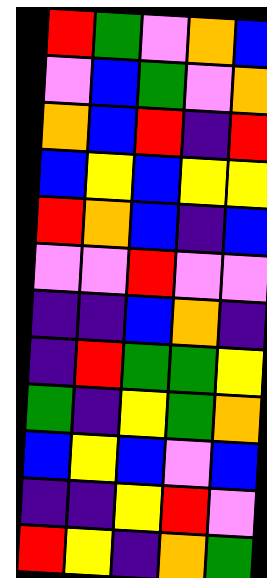[["red", "green", "violet", "orange", "blue"], ["violet", "blue", "green", "violet", "orange"], ["orange", "blue", "red", "indigo", "red"], ["blue", "yellow", "blue", "yellow", "yellow"], ["red", "orange", "blue", "indigo", "blue"], ["violet", "violet", "red", "violet", "violet"], ["indigo", "indigo", "blue", "orange", "indigo"], ["indigo", "red", "green", "green", "yellow"], ["green", "indigo", "yellow", "green", "orange"], ["blue", "yellow", "blue", "violet", "blue"], ["indigo", "indigo", "yellow", "red", "violet"], ["red", "yellow", "indigo", "orange", "green"]]